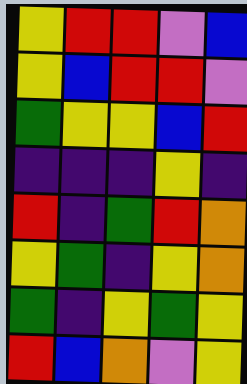[["yellow", "red", "red", "violet", "blue"], ["yellow", "blue", "red", "red", "violet"], ["green", "yellow", "yellow", "blue", "red"], ["indigo", "indigo", "indigo", "yellow", "indigo"], ["red", "indigo", "green", "red", "orange"], ["yellow", "green", "indigo", "yellow", "orange"], ["green", "indigo", "yellow", "green", "yellow"], ["red", "blue", "orange", "violet", "yellow"]]